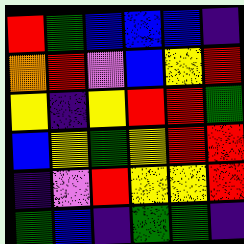[["red", "green", "blue", "blue", "blue", "indigo"], ["orange", "red", "violet", "blue", "yellow", "red"], ["yellow", "indigo", "yellow", "red", "red", "green"], ["blue", "yellow", "green", "yellow", "red", "red"], ["indigo", "violet", "red", "yellow", "yellow", "red"], ["green", "blue", "indigo", "green", "green", "indigo"]]